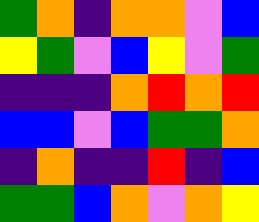[["green", "orange", "indigo", "orange", "orange", "violet", "blue"], ["yellow", "green", "violet", "blue", "yellow", "violet", "green"], ["indigo", "indigo", "indigo", "orange", "red", "orange", "red"], ["blue", "blue", "violet", "blue", "green", "green", "orange"], ["indigo", "orange", "indigo", "indigo", "red", "indigo", "blue"], ["green", "green", "blue", "orange", "violet", "orange", "yellow"]]